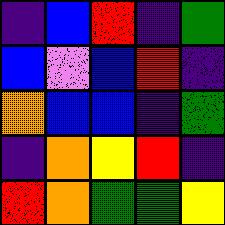[["indigo", "blue", "red", "indigo", "green"], ["blue", "violet", "blue", "red", "indigo"], ["orange", "blue", "blue", "indigo", "green"], ["indigo", "orange", "yellow", "red", "indigo"], ["red", "orange", "green", "green", "yellow"]]